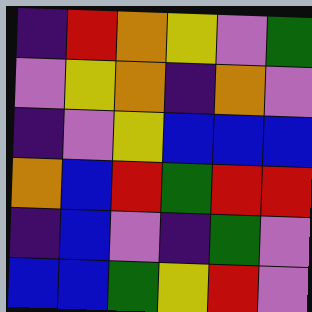[["indigo", "red", "orange", "yellow", "violet", "green"], ["violet", "yellow", "orange", "indigo", "orange", "violet"], ["indigo", "violet", "yellow", "blue", "blue", "blue"], ["orange", "blue", "red", "green", "red", "red"], ["indigo", "blue", "violet", "indigo", "green", "violet"], ["blue", "blue", "green", "yellow", "red", "violet"]]